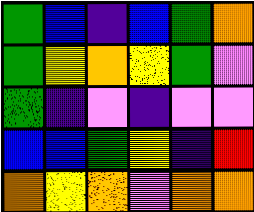[["green", "blue", "indigo", "blue", "green", "orange"], ["green", "yellow", "orange", "yellow", "green", "violet"], ["green", "indigo", "violet", "indigo", "violet", "violet"], ["blue", "blue", "green", "yellow", "indigo", "red"], ["orange", "yellow", "orange", "violet", "orange", "orange"]]